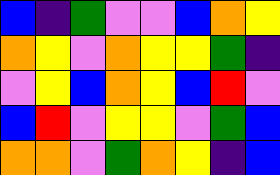[["blue", "indigo", "green", "violet", "violet", "blue", "orange", "yellow"], ["orange", "yellow", "violet", "orange", "yellow", "yellow", "green", "indigo"], ["violet", "yellow", "blue", "orange", "yellow", "blue", "red", "violet"], ["blue", "red", "violet", "yellow", "yellow", "violet", "green", "blue"], ["orange", "orange", "violet", "green", "orange", "yellow", "indigo", "blue"]]